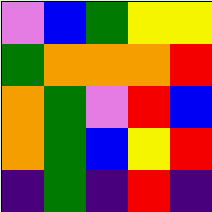[["violet", "blue", "green", "yellow", "yellow"], ["green", "orange", "orange", "orange", "red"], ["orange", "green", "violet", "red", "blue"], ["orange", "green", "blue", "yellow", "red"], ["indigo", "green", "indigo", "red", "indigo"]]